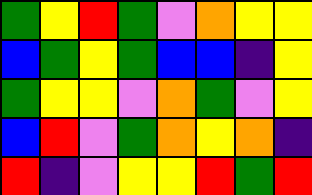[["green", "yellow", "red", "green", "violet", "orange", "yellow", "yellow"], ["blue", "green", "yellow", "green", "blue", "blue", "indigo", "yellow"], ["green", "yellow", "yellow", "violet", "orange", "green", "violet", "yellow"], ["blue", "red", "violet", "green", "orange", "yellow", "orange", "indigo"], ["red", "indigo", "violet", "yellow", "yellow", "red", "green", "red"]]